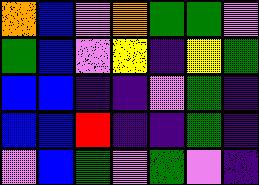[["orange", "blue", "violet", "orange", "green", "green", "violet"], ["green", "blue", "violet", "yellow", "indigo", "yellow", "green"], ["blue", "blue", "indigo", "indigo", "violet", "green", "indigo"], ["blue", "blue", "red", "indigo", "indigo", "green", "indigo"], ["violet", "blue", "green", "violet", "green", "violet", "indigo"]]